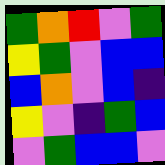[["green", "orange", "red", "violet", "green"], ["yellow", "green", "violet", "blue", "blue"], ["blue", "orange", "violet", "blue", "indigo"], ["yellow", "violet", "indigo", "green", "blue"], ["violet", "green", "blue", "blue", "violet"]]